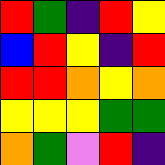[["red", "green", "indigo", "red", "yellow"], ["blue", "red", "yellow", "indigo", "red"], ["red", "red", "orange", "yellow", "orange"], ["yellow", "yellow", "yellow", "green", "green"], ["orange", "green", "violet", "red", "indigo"]]